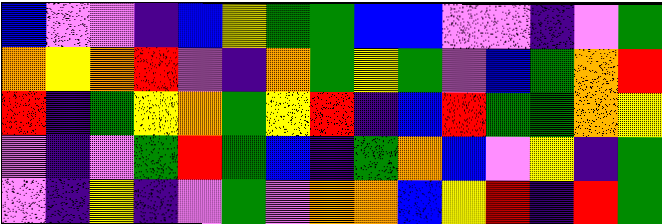[["blue", "violet", "violet", "indigo", "blue", "yellow", "green", "green", "blue", "blue", "violet", "violet", "indigo", "violet", "green"], ["orange", "yellow", "orange", "red", "violet", "indigo", "orange", "green", "yellow", "green", "violet", "blue", "green", "orange", "red"], ["red", "indigo", "green", "yellow", "orange", "green", "yellow", "red", "indigo", "blue", "red", "green", "green", "orange", "yellow"], ["violet", "indigo", "violet", "green", "red", "green", "blue", "indigo", "green", "orange", "blue", "violet", "yellow", "indigo", "green"], ["violet", "indigo", "yellow", "indigo", "violet", "green", "violet", "orange", "orange", "blue", "yellow", "red", "indigo", "red", "green"]]